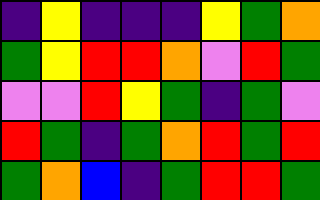[["indigo", "yellow", "indigo", "indigo", "indigo", "yellow", "green", "orange"], ["green", "yellow", "red", "red", "orange", "violet", "red", "green"], ["violet", "violet", "red", "yellow", "green", "indigo", "green", "violet"], ["red", "green", "indigo", "green", "orange", "red", "green", "red"], ["green", "orange", "blue", "indigo", "green", "red", "red", "green"]]